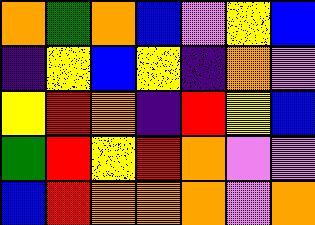[["orange", "green", "orange", "blue", "violet", "yellow", "blue"], ["indigo", "yellow", "blue", "yellow", "indigo", "orange", "violet"], ["yellow", "red", "orange", "indigo", "red", "yellow", "blue"], ["green", "red", "yellow", "red", "orange", "violet", "violet"], ["blue", "red", "orange", "orange", "orange", "violet", "orange"]]